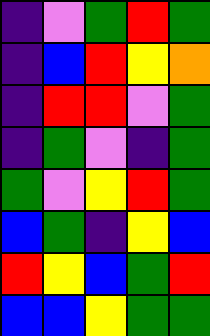[["indigo", "violet", "green", "red", "green"], ["indigo", "blue", "red", "yellow", "orange"], ["indigo", "red", "red", "violet", "green"], ["indigo", "green", "violet", "indigo", "green"], ["green", "violet", "yellow", "red", "green"], ["blue", "green", "indigo", "yellow", "blue"], ["red", "yellow", "blue", "green", "red"], ["blue", "blue", "yellow", "green", "green"]]